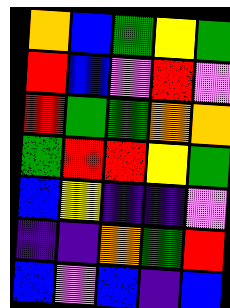[["orange", "blue", "green", "yellow", "green"], ["red", "blue", "violet", "red", "violet"], ["red", "green", "green", "orange", "orange"], ["green", "red", "red", "yellow", "green"], ["blue", "yellow", "indigo", "indigo", "violet"], ["indigo", "indigo", "orange", "green", "red"], ["blue", "violet", "blue", "indigo", "blue"]]